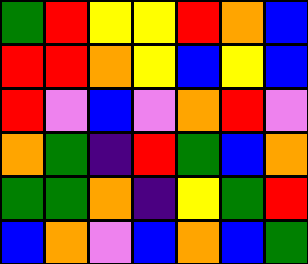[["green", "red", "yellow", "yellow", "red", "orange", "blue"], ["red", "red", "orange", "yellow", "blue", "yellow", "blue"], ["red", "violet", "blue", "violet", "orange", "red", "violet"], ["orange", "green", "indigo", "red", "green", "blue", "orange"], ["green", "green", "orange", "indigo", "yellow", "green", "red"], ["blue", "orange", "violet", "blue", "orange", "blue", "green"]]